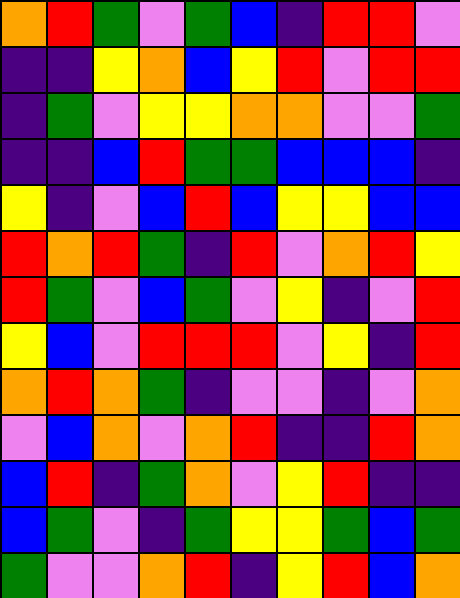[["orange", "red", "green", "violet", "green", "blue", "indigo", "red", "red", "violet"], ["indigo", "indigo", "yellow", "orange", "blue", "yellow", "red", "violet", "red", "red"], ["indigo", "green", "violet", "yellow", "yellow", "orange", "orange", "violet", "violet", "green"], ["indigo", "indigo", "blue", "red", "green", "green", "blue", "blue", "blue", "indigo"], ["yellow", "indigo", "violet", "blue", "red", "blue", "yellow", "yellow", "blue", "blue"], ["red", "orange", "red", "green", "indigo", "red", "violet", "orange", "red", "yellow"], ["red", "green", "violet", "blue", "green", "violet", "yellow", "indigo", "violet", "red"], ["yellow", "blue", "violet", "red", "red", "red", "violet", "yellow", "indigo", "red"], ["orange", "red", "orange", "green", "indigo", "violet", "violet", "indigo", "violet", "orange"], ["violet", "blue", "orange", "violet", "orange", "red", "indigo", "indigo", "red", "orange"], ["blue", "red", "indigo", "green", "orange", "violet", "yellow", "red", "indigo", "indigo"], ["blue", "green", "violet", "indigo", "green", "yellow", "yellow", "green", "blue", "green"], ["green", "violet", "violet", "orange", "red", "indigo", "yellow", "red", "blue", "orange"]]